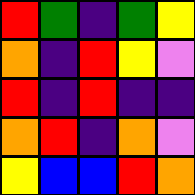[["red", "green", "indigo", "green", "yellow"], ["orange", "indigo", "red", "yellow", "violet"], ["red", "indigo", "red", "indigo", "indigo"], ["orange", "red", "indigo", "orange", "violet"], ["yellow", "blue", "blue", "red", "orange"]]